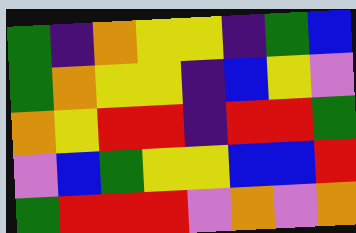[["green", "indigo", "orange", "yellow", "yellow", "indigo", "green", "blue"], ["green", "orange", "yellow", "yellow", "indigo", "blue", "yellow", "violet"], ["orange", "yellow", "red", "red", "indigo", "red", "red", "green"], ["violet", "blue", "green", "yellow", "yellow", "blue", "blue", "red"], ["green", "red", "red", "red", "violet", "orange", "violet", "orange"]]